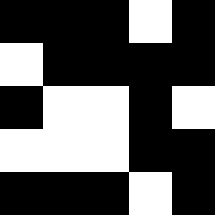[["black", "black", "black", "white", "black"], ["white", "black", "black", "black", "black"], ["black", "white", "white", "black", "white"], ["white", "white", "white", "black", "black"], ["black", "black", "black", "white", "black"]]